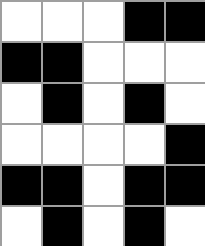[["white", "white", "white", "black", "black"], ["black", "black", "white", "white", "white"], ["white", "black", "white", "black", "white"], ["white", "white", "white", "white", "black"], ["black", "black", "white", "black", "black"], ["white", "black", "white", "black", "white"]]